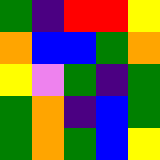[["green", "indigo", "red", "red", "yellow"], ["orange", "blue", "blue", "green", "orange"], ["yellow", "violet", "green", "indigo", "green"], ["green", "orange", "indigo", "blue", "green"], ["green", "orange", "green", "blue", "yellow"]]